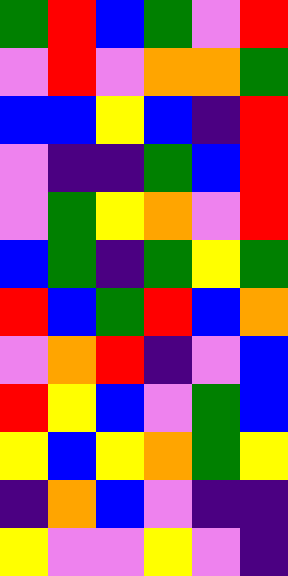[["green", "red", "blue", "green", "violet", "red"], ["violet", "red", "violet", "orange", "orange", "green"], ["blue", "blue", "yellow", "blue", "indigo", "red"], ["violet", "indigo", "indigo", "green", "blue", "red"], ["violet", "green", "yellow", "orange", "violet", "red"], ["blue", "green", "indigo", "green", "yellow", "green"], ["red", "blue", "green", "red", "blue", "orange"], ["violet", "orange", "red", "indigo", "violet", "blue"], ["red", "yellow", "blue", "violet", "green", "blue"], ["yellow", "blue", "yellow", "orange", "green", "yellow"], ["indigo", "orange", "blue", "violet", "indigo", "indigo"], ["yellow", "violet", "violet", "yellow", "violet", "indigo"]]